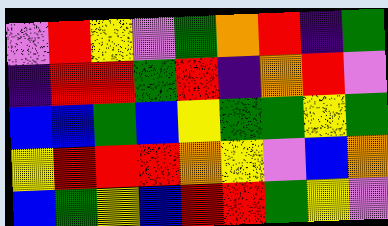[["violet", "red", "yellow", "violet", "green", "orange", "red", "indigo", "green"], ["indigo", "red", "red", "green", "red", "indigo", "orange", "red", "violet"], ["blue", "blue", "green", "blue", "yellow", "green", "green", "yellow", "green"], ["yellow", "red", "red", "red", "orange", "yellow", "violet", "blue", "orange"], ["blue", "green", "yellow", "blue", "red", "red", "green", "yellow", "violet"]]